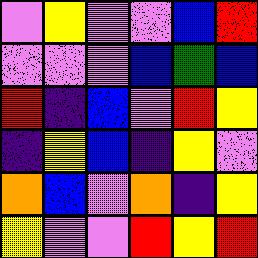[["violet", "yellow", "violet", "violet", "blue", "red"], ["violet", "violet", "violet", "blue", "green", "blue"], ["red", "indigo", "blue", "violet", "red", "yellow"], ["indigo", "yellow", "blue", "indigo", "yellow", "violet"], ["orange", "blue", "violet", "orange", "indigo", "yellow"], ["yellow", "violet", "violet", "red", "yellow", "red"]]